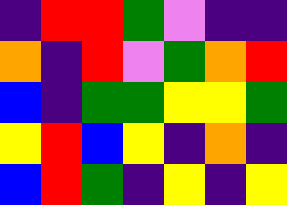[["indigo", "red", "red", "green", "violet", "indigo", "indigo"], ["orange", "indigo", "red", "violet", "green", "orange", "red"], ["blue", "indigo", "green", "green", "yellow", "yellow", "green"], ["yellow", "red", "blue", "yellow", "indigo", "orange", "indigo"], ["blue", "red", "green", "indigo", "yellow", "indigo", "yellow"]]